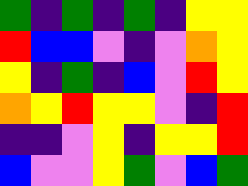[["green", "indigo", "green", "indigo", "green", "indigo", "yellow", "yellow"], ["red", "blue", "blue", "violet", "indigo", "violet", "orange", "yellow"], ["yellow", "indigo", "green", "indigo", "blue", "violet", "red", "yellow"], ["orange", "yellow", "red", "yellow", "yellow", "violet", "indigo", "red"], ["indigo", "indigo", "violet", "yellow", "indigo", "yellow", "yellow", "red"], ["blue", "violet", "violet", "yellow", "green", "violet", "blue", "green"]]